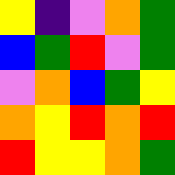[["yellow", "indigo", "violet", "orange", "green"], ["blue", "green", "red", "violet", "green"], ["violet", "orange", "blue", "green", "yellow"], ["orange", "yellow", "red", "orange", "red"], ["red", "yellow", "yellow", "orange", "green"]]